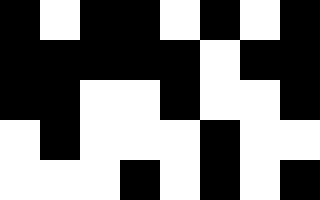[["black", "white", "black", "black", "white", "black", "white", "black"], ["black", "black", "black", "black", "black", "white", "black", "black"], ["black", "black", "white", "white", "black", "white", "white", "black"], ["white", "black", "white", "white", "white", "black", "white", "white"], ["white", "white", "white", "black", "white", "black", "white", "black"]]